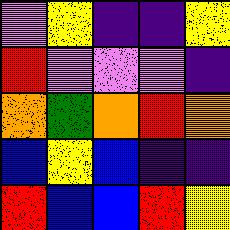[["violet", "yellow", "indigo", "indigo", "yellow"], ["red", "violet", "violet", "violet", "indigo"], ["orange", "green", "orange", "red", "orange"], ["blue", "yellow", "blue", "indigo", "indigo"], ["red", "blue", "blue", "red", "yellow"]]